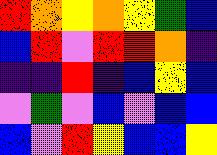[["red", "orange", "yellow", "orange", "yellow", "green", "blue"], ["blue", "red", "violet", "red", "red", "orange", "indigo"], ["indigo", "indigo", "red", "indigo", "blue", "yellow", "blue"], ["violet", "green", "violet", "blue", "violet", "blue", "blue"], ["blue", "violet", "red", "yellow", "blue", "blue", "yellow"]]